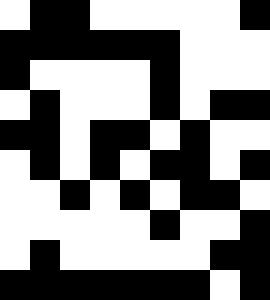[["white", "black", "black", "white", "white", "white", "white", "white", "black"], ["black", "black", "black", "black", "black", "black", "white", "white", "white"], ["black", "white", "white", "white", "white", "black", "white", "white", "white"], ["white", "black", "white", "white", "white", "black", "white", "black", "black"], ["black", "black", "white", "black", "black", "white", "black", "white", "white"], ["white", "black", "white", "black", "white", "black", "black", "white", "black"], ["white", "white", "black", "white", "black", "white", "black", "black", "white"], ["white", "white", "white", "white", "white", "black", "white", "white", "black"], ["white", "black", "white", "white", "white", "white", "white", "black", "black"], ["black", "black", "black", "black", "black", "black", "black", "white", "black"]]